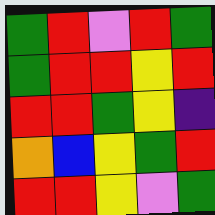[["green", "red", "violet", "red", "green"], ["green", "red", "red", "yellow", "red"], ["red", "red", "green", "yellow", "indigo"], ["orange", "blue", "yellow", "green", "red"], ["red", "red", "yellow", "violet", "green"]]